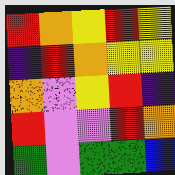[["red", "orange", "yellow", "red", "yellow"], ["indigo", "red", "orange", "yellow", "yellow"], ["orange", "violet", "yellow", "red", "indigo"], ["red", "violet", "violet", "red", "orange"], ["green", "violet", "green", "green", "blue"]]